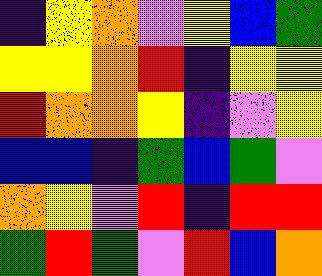[["indigo", "yellow", "orange", "violet", "yellow", "blue", "green"], ["yellow", "yellow", "orange", "red", "indigo", "yellow", "yellow"], ["red", "orange", "orange", "yellow", "indigo", "violet", "yellow"], ["blue", "blue", "indigo", "green", "blue", "green", "violet"], ["orange", "yellow", "violet", "red", "indigo", "red", "red"], ["green", "red", "green", "violet", "red", "blue", "orange"]]